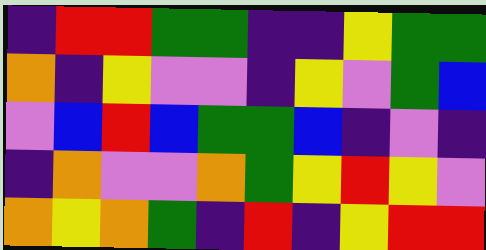[["indigo", "red", "red", "green", "green", "indigo", "indigo", "yellow", "green", "green"], ["orange", "indigo", "yellow", "violet", "violet", "indigo", "yellow", "violet", "green", "blue"], ["violet", "blue", "red", "blue", "green", "green", "blue", "indigo", "violet", "indigo"], ["indigo", "orange", "violet", "violet", "orange", "green", "yellow", "red", "yellow", "violet"], ["orange", "yellow", "orange", "green", "indigo", "red", "indigo", "yellow", "red", "red"]]